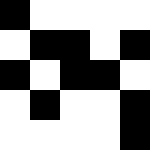[["black", "white", "white", "white", "white"], ["white", "black", "black", "white", "black"], ["black", "white", "black", "black", "white"], ["white", "black", "white", "white", "black"], ["white", "white", "white", "white", "black"]]